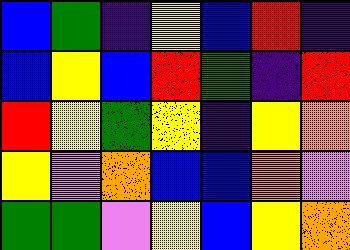[["blue", "green", "indigo", "yellow", "blue", "red", "indigo"], ["blue", "yellow", "blue", "red", "green", "indigo", "red"], ["red", "yellow", "green", "yellow", "indigo", "yellow", "orange"], ["yellow", "violet", "orange", "blue", "blue", "orange", "violet"], ["green", "green", "violet", "yellow", "blue", "yellow", "orange"]]